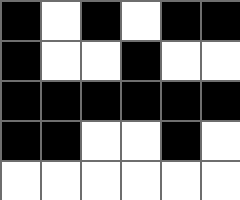[["black", "white", "black", "white", "black", "black"], ["black", "white", "white", "black", "white", "white"], ["black", "black", "black", "black", "black", "black"], ["black", "black", "white", "white", "black", "white"], ["white", "white", "white", "white", "white", "white"]]